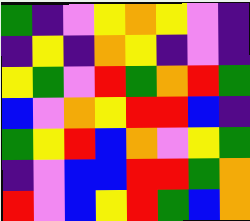[["green", "indigo", "violet", "yellow", "orange", "yellow", "violet", "indigo"], ["indigo", "yellow", "indigo", "orange", "yellow", "indigo", "violet", "indigo"], ["yellow", "green", "violet", "red", "green", "orange", "red", "green"], ["blue", "violet", "orange", "yellow", "red", "red", "blue", "indigo"], ["green", "yellow", "red", "blue", "orange", "violet", "yellow", "green"], ["indigo", "violet", "blue", "blue", "red", "red", "green", "orange"], ["red", "violet", "blue", "yellow", "red", "green", "blue", "orange"]]